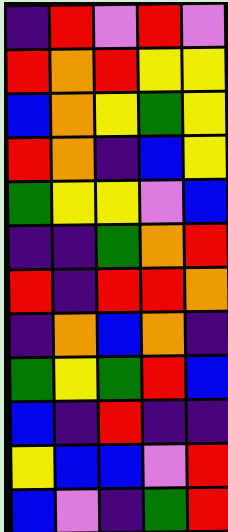[["indigo", "red", "violet", "red", "violet"], ["red", "orange", "red", "yellow", "yellow"], ["blue", "orange", "yellow", "green", "yellow"], ["red", "orange", "indigo", "blue", "yellow"], ["green", "yellow", "yellow", "violet", "blue"], ["indigo", "indigo", "green", "orange", "red"], ["red", "indigo", "red", "red", "orange"], ["indigo", "orange", "blue", "orange", "indigo"], ["green", "yellow", "green", "red", "blue"], ["blue", "indigo", "red", "indigo", "indigo"], ["yellow", "blue", "blue", "violet", "red"], ["blue", "violet", "indigo", "green", "red"]]